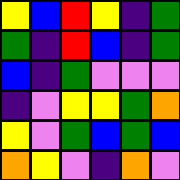[["yellow", "blue", "red", "yellow", "indigo", "green"], ["green", "indigo", "red", "blue", "indigo", "green"], ["blue", "indigo", "green", "violet", "violet", "violet"], ["indigo", "violet", "yellow", "yellow", "green", "orange"], ["yellow", "violet", "green", "blue", "green", "blue"], ["orange", "yellow", "violet", "indigo", "orange", "violet"]]